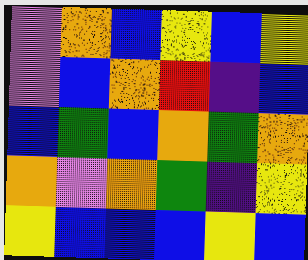[["violet", "orange", "blue", "yellow", "blue", "yellow"], ["violet", "blue", "orange", "red", "indigo", "blue"], ["blue", "green", "blue", "orange", "green", "orange"], ["orange", "violet", "orange", "green", "indigo", "yellow"], ["yellow", "blue", "blue", "blue", "yellow", "blue"]]